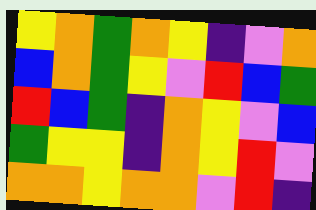[["yellow", "orange", "green", "orange", "yellow", "indigo", "violet", "orange"], ["blue", "orange", "green", "yellow", "violet", "red", "blue", "green"], ["red", "blue", "green", "indigo", "orange", "yellow", "violet", "blue"], ["green", "yellow", "yellow", "indigo", "orange", "yellow", "red", "violet"], ["orange", "orange", "yellow", "orange", "orange", "violet", "red", "indigo"]]